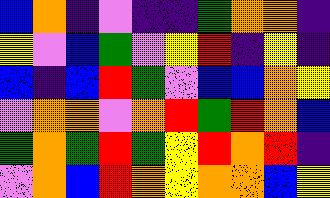[["blue", "orange", "indigo", "violet", "indigo", "indigo", "green", "orange", "orange", "indigo"], ["yellow", "violet", "blue", "green", "violet", "yellow", "red", "indigo", "yellow", "indigo"], ["blue", "indigo", "blue", "red", "green", "violet", "blue", "blue", "orange", "yellow"], ["violet", "orange", "orange", "violet", "orange", "red", "green", "red", "orange", "blue"], ["green", "orange", "green", "red", "green", "yellow", "red", "orange", "red", "indigo"], ["violet", "orange", "blue", "red", "orange", "yellow", "orange", "orange", "blue", "yellow"]]